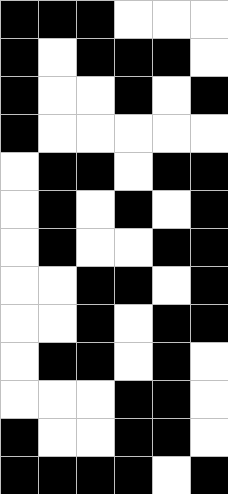[["black", "black", "black", "white", "white", "white"], ["black", "white", "black", "black", "black", "white"], ["black", "white", "white", "black", "white", "black"], ["black", "white", "white", "white", "white", "white"], ["white", "black", "black", "white", "black", "black"], ["white", "black", "white", "black", "white", "black"], ["white", "black", "white", "white", "black", "black"], ["white", "white", "black", "black", "white", "black"], ["white", "white", "black", "white", "black", "black"], ["white", "black", "black", "white", "black", "white"], ["white", "white", "white", "black", "black", "white"], ["black", "white", "white", "black", "black", "white"], ["black", "black", "black", "black", "white", "black"]]